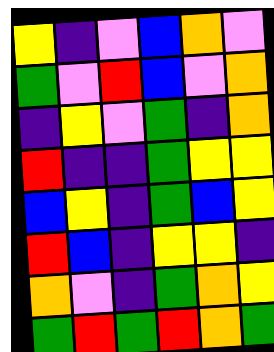[["yellow", "indigo", "violet", "blue", "orange", "violet"], ["green", "violet", "red", "blue", "violet", "orange"], ["indigo", "yellow", "violet", "green", "indigo", "orange"], ["red", "indigo", "indigo", "green", "yellow", "yellow"], ["blue", "yellow", "indigo", "green", "blue", "yellow"], ["red", "blue", "indigo", "yellow", "yellow", "indigo"], ["orange", "violet", "indigo", "green", "orange", "yellow"], ["green", "red", "green", "red", "orange", "green"]]